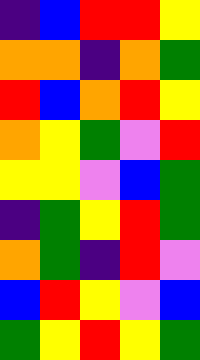[["indigo", "blue", "red", "red", "yellow"], ["orange", "orange", "indigo", "orange", "green"], ["red", "blue", "orange", "red", "yellow"], ["orange", "yellow", "green", "violet", "red"], ["yellow", "yellow", "violet", "blue", "green"], ["indigo", "green", "yellow", "red", "green"], ["orange", "green", "indigo", "red", "violet"], ["blue", "red", "yellow", "violet", "blue"], ["green", "yellow", "red", "yellow", "green"]]